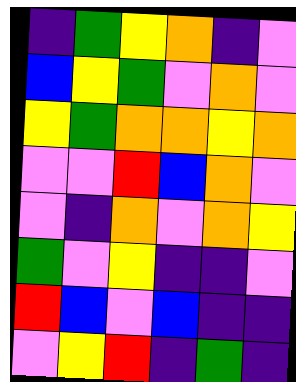[["indigo", "green", "yellow", "orange", "indigo", "violet"], ["blue", "yellow", "green", "violet", "orange", "violet"], ["yellow", "green", "orange", "orange", "yellow", "orange"], ["violet", "violet", "red", "blue", "orange", "violet"], ["violet", "indigo", "orange", "violet", "orange", "yellow"], ["green", "violet", "yellow", "indigo", "indigo", "violet"], ["red", "blue", "violet", "blue", "indigo", "indigo"], ["violet", "yellow", "red", "indigo", "green", "indigo"]]